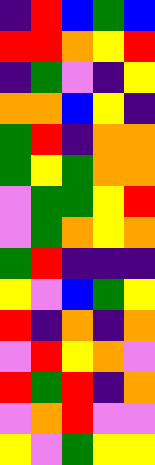[["indigo", "red", "blue", "green", "blue"], ["red", "red", "orange", "yellow", "red"], ["indigo", "green", "violet", "indigo", "yellow"], ["orange", "orange", "blue", "yellow", "indigo"], ["green", "red", "indigo", "orange", "orange"], ["green", "yellow", "green", "orange", "orange"], ["violet", "green", "green", "yellow", "red"], ["violet", "green", "orange", "yellow", "orange"], ["green", "red", "indigo", "indigo", "indigo"], ["yellow", "violet", "blue", "green", "yellow"], ["red", "indigo", "orange", "indigo", "orange"], ["violet", "red", "yellow", "orange", "violet"], ["red", "green", "red", "indigo", "orange"], ["violet", "orange", "red", "violet", "violet"], ["yellow", "violet", "green", "yellow", "yellow"]]